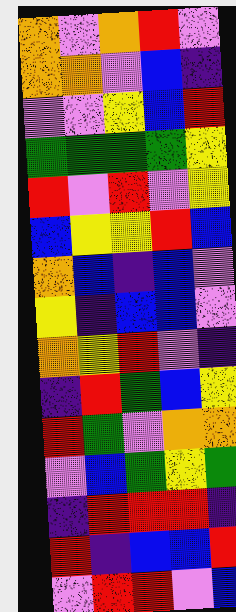[["orange", "violet", "orange", "red", "violet"], ["orange", "orange", "violet", "blue", "indigo"], ["violet", "violet", "yellow", "blue", "red"], ["green", "green", "green", "green", "yellow"], ["red", "violet", "red", "violet", "yellow"], ["blue", "yellow", "yellow", "red", "blue"], ["orange", "blue", "indigo", "blue", "violet"], ["yellow", "indigo", "blue", "blue", "violet"], ["orange", "yellow", "red", "violet", "indigo"], ["indigo", "red", "green", "blue", "yellow"], ["red", "green", "violet", "orange", "orange"], ["violet", "blue", "green", "yellow", "green"], ["indigo", "red", "red", "red", "indigo"], ["red", "indigo", "blue", "blue", "red"], ["violet", "red", "red", "violet", "blue"]]